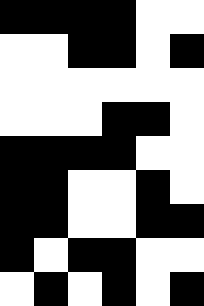[["black", "black", "black", "black", "white", "white"], ["white", "white", "black", "black", "white", "black"], ["white", "white", "white", "white", "white", "white"], ["white", "white", "white", "black", "black", "white"], ["black", "black", "black", "black", "white", "white"], ["black", "black", "white", "white", "black", "white"], ["black", "black", "white", "white", "black", "black"], ["black", "white", "black", "black", "white", "white"], ["white", "black", "white", "black", "white", "black"]]